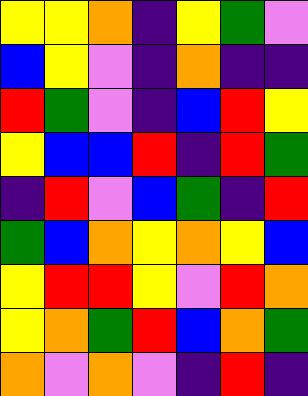[["yellow", "yellow", "orange", "indigo", "yellow", "green", "violet"], ["blue", "yellow", "violet", "indigo", "orange", "indigo", "indigo"], ["red", "green", "violet", "indigo", "blue", "red", "yellow"], ["yellow", "blue", "blue", "red", "indigo", "red", "green"], ["indigo", "red", "violet", "blue", "green", "indigo", "red"], ["green", "blue", "orange", "yellow", "orange", "yellow", "blue"], ["yellow", "red", "red", "yellow", "violet", "red", "orange"], ["yellow", "orange", "green", "red", "blue", "orange", "green"], ["orange", "violet", "orange", "violet", "indigo", "red", "indigo"]]